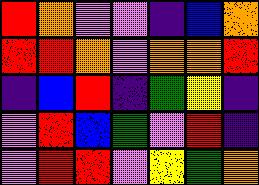[["red", "orange", "violet", "violet", "indigo", "blue", "orange"], ["red", "red", "orange", "violet", "orange", "orange", "red"], ["indigo", "blue", "red", "indigo", "green", "yellow", "indigo"], ["violet", "red", "blue", "green", "violet", "red", "indigo"], ["violet", "red", "red", "violet", "yellow", "green", "orange"]]